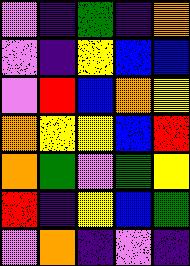[["violet", "indigo", "green", "indigo", "orange"], ["violet", "indigo", "yellow", "blue", "blue"], ["violet", "red", "blue", "orange", "yellow"], ["orange", "yellow", "yellow", "blue", "red"], ["orange", "green", "violet", "green", "yellow"], ["red", "indigo", "yellow", "blue", "green"], ["violet", "orange", "indigo", "violet", "indigo"]]